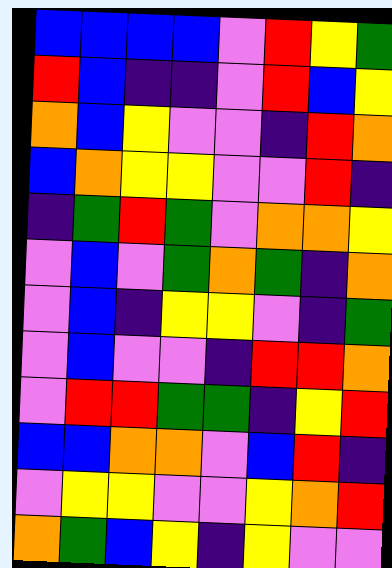[["blue", "blue", "blue", "blue", "violet", "red", "yellow", "green"], ["red", "blue", "indigo", "indigo", "violet", "red", "blue", "yellow"], ["orange", "blue", "yellow", "violet", "violet", "indigo", "red", "orange"], ["blue", "orange", "yellow", "yellow", "violet", "violet", "red", "indigo"], ["indigo", "green", "red", "green", "violet", "orange", "orange", "yellow"], ["violet", "blue", "violet", "green", "orange", "green", "indigo", "orange"], ["violet", "blue", "indigo", "yellow", "yellow", "violet", "indigo", "green"], ["violet", "blue", "violet", "violet", "indigo", "red", "red", "orange"], ["violet", "red", "red", "green", "green", "indigo", "yellow", "red"], ["blue", "blue", "orange", "orange", "violet", "blue", "red", "indigo"], ["violet", "yellow", "yellow", "violet", "violet", "yellow", "orange", "red"], ["orange", "green", "blue", "yellow", "indigo", "yellow", "violet", "violet"]]